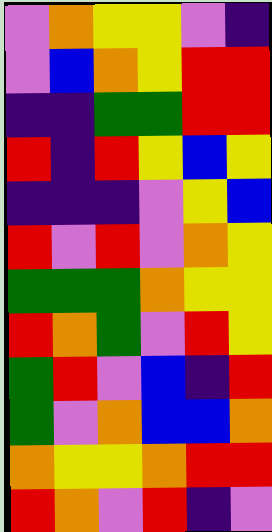[["violet", "orange", "yellow", "yellow", "violet", "indigo"], ["violet", "blue", "orange", "yellow", "red", "red"], ["indigo", "indigo", "green", "green", "red", "red"], ["red", "indigo", "red", "yellow", "blue", "yellow"], ["indigo", "indigo", "indigo", "violet", "yellow", "blue"], ["red", "violet", "red", "violet", "orange", "yellow"], ["green", "green", "green", "orange", "yellow", "yellow"], ["red", "orange", "green", "violet", "red", "yellow"], ["green", "red", "violet", "blue", "indigo", "red"], ["green", "violet", "orange", "blue", "blue", "orange"], ["orange", "yellow", "yellow", "orange", "red", "red"], ["red", "orange", "violet", "red", "indigo", "violet"]]